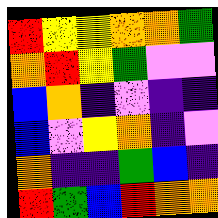[["red", "yellow", "yellow", "orange", "orange", "green"], ["orange", "red", "yellow", "green", "violet", "violet"], ["blue", "orange", "indigo", "violet", "indigo", "indigo"], ["blue", "violet", "yellow", "orange", "indigo", "violet"], ["orange", "indigo", "indigo", "green", "blue", "indigo"], ["red", "green", "blue", "red", "orange", "orange"]]